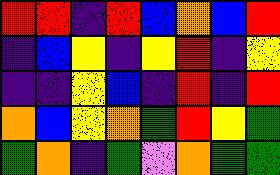[["red", "red", "indigo", "red", "blue", "orange", "blue", "red"], ["indigo", "blue", "yellow", "indigo", "yellow", "red", "indigo", "yellow"], ["indigo", "indigo", "yellow", "blue", "indigo", "red", "indigo", "red"], ["orange", "blue", "yellow", "orange", "green", "red", "yellow", "green"], ["green", "orange", "indigo", "green", "violet", "orange", "green", "green"]]